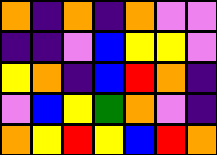[["orange", "indigo", "orange", "indigo", "orange", "violet", "violet"], ["indigo", "indigo", "violet", "blue", "yellow", "yellow", "violet"], ["yellow", "orange", "indigo", "blue", "red", "orange", "indigo"], ["violet", "blue", "yellow", "green", "orange", "violet", "indigo"], ["orange", "yellow", "red", "yellow", "blue", "red", "orange"]]